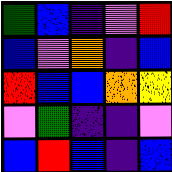[["green", "blue", "indigo", "violet", "red"], ["blue", "violet", "orange", "indigo", "blue"], ["red", "blue", "blue", "orange", "yellow"], ["violet", "green", "indigo", "indigo", "violet"], ["blue", "red", "blue", "indigo", "blue"]]